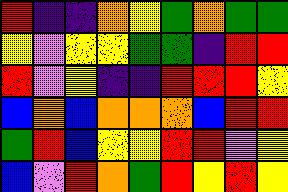[["red", "indigo", "indigo", "orange", "yellow", "green", "orange", "green", "green"], ["yellow", "violet", "yellow", "yellow", "green", "green", "indigo", "red", "red"], ["red", "violet", "yellow", "indigo", "indigo", "red", "red", "red", "yellow"], ["blue", "orange", "blue", "orange", "orange", "orange", "blue", "red", "red"], ["green", "red", "blue", "yellow", "yellow", "red", "red", "violet", "yellow"], ["blue", "violet", "red", "orange", "green", "red", "yellow", "red", "yellow"]]